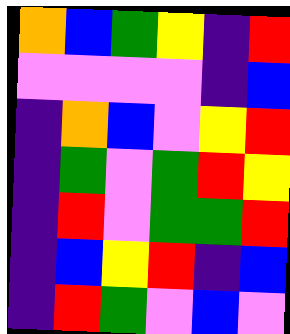[["orange", "blue", "green", "yellow", "indigo", "red"], ["violet", "violet", "violet", "violet", "indigo", "blue"], ["indigo", "orange", "blue", "violet", "yellow", "red"], ["indigo", "green", "violet", "green", "red", "yellow"], ["indigo", "red", "violet", "green", "green", "red"], ["indigo", "blue", "yellow", "red", "indigo", "blue"], ["indigo", "red", "green", "violet", "blue", "violet"]]